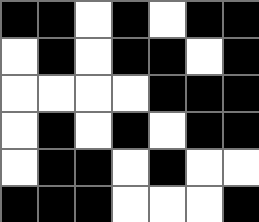[["black", "black", "white", "black", "white", "black", "black"], ["white", "black", "white", "black", "black", "white", "black"], ["white", "white", "white", "white", "black", "black", "black"], ["white", "black", "white", "black", "white", "black", "black"], ["white", "black", "black", "white", "black", "white", "white"], ["black", "black", "black", "white", "white", "white", "black"]]